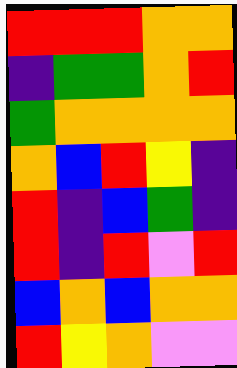[["red", "red", "red", "orange", "orange"], ["indigo", "green", "green", "orange", "red"], ["green", "orange", "orange", "orange", "orange"], ["orange", "blue", "red", "yellow", "indigo"], ["red", "indigo", "blue", "green", "indigo"], ["red", "indigo", "red", "violet", "red"], ["blue", "orange", "blue", "orange", "orange"], ["red", "yellow", "orange", "violet", "violet"]]